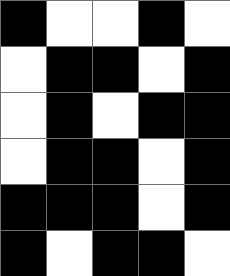[["black", "white", "white", "black", "white"], ["white", "black", "black", "white", "black"], ["white", "black", "white", "black", "black"], ["white", "black", "black", "white", "black"], ["black", "black", "black", "white", "black"], ["black", "white", "black", "black", "white"]]